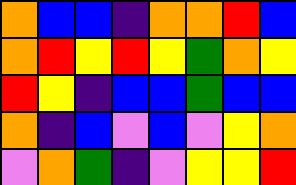[["orange", "blue", "blue", "indigo", "orange", "orange", "red", "blue"], ["orange", "red", "yellow", "red", "yellow", "green", "orange", "yellow"], ["red", "yellow", "indigo", "blue", "blue", "green", "blue", "blue"], ["orange", "indigo", "blue", "violet", "blue", "violet", "yellow", "orange"], ["violet", "orange", "green", "indigo", "violet", "yellow", "yellow", "red"]]